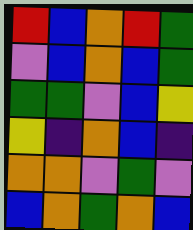[["red", "blue", "orange", "red", "green"], ["violet", "blue", "orange", "blue", "green"], ["green", "green", "violet", "blue", "yellow"], ["yellow", "indigo", "orange", "blue", "indigo"], ["orange", "orange", "violet", "green", "violet"], ["blue", "orange", "green", "orange", "blue"]]